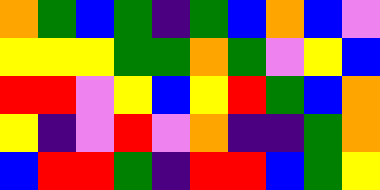[["orange", "green", "blue", "green", "indigo", "green", "blue", "orange", "blue", "violet"], ["yellow", "yellow", "yellow", "green", "green", "orange", "green", "violet", "yellow", "blue"], ["red", "red", "violet", "yellow", "blue", "yellow", "red", "green", "blue", "orange"], ["yellow", "indigo", "violet", "red", "violet", "orange", "indigo", "indigo", "green", "orange"], ["blue", "red", "red", "green", "indigo", "red", "red", "blue", "green", "yellow"]]